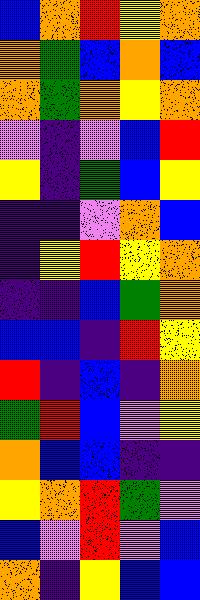[["blue", "orange", "red", "yellow", "orange"], ["orange", "green", "blue", "orange", "blue"], ["orange", "green", "orange", "yellow", "orange"], ["violet", "indigo", "violet", "blue", "red"], ["yellow", "indigo", "green", "blue", "yellow"], ["indigo", "indigo", "violet", "orange", "blue"], ["indigo", "yellow", "red", "yellow", "orange"], ["indigo", "indigo", "blue", "green", "orange"], ["blue", "blue", "indigo", "red", "yellow"], ["red", "indigo", "blue", "indigo", "orange"], ["green", "red", "blue", "violet", "yellow"], ["orange", "blue", "blue", "indigo", "indigo"], ["yellow", "orange", "red", "green", "violet"], ["blue", "violet", "red", "violet", "blue"], ["orange", "indigo", "yellow", "blue", "blue"]]